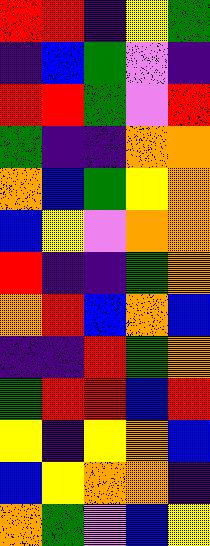[["red", "red", "indigo", "yellow", "green"], ["indigo", "blue", "green", "violet", "indigo"], ["red", "red", "green", "violet", "red"], ["green", "indigo", "indigo", "orange", "orange"], ["orange", "blue", "green", "yellow", "orange"], ["blue", "yellow", "violet", "orange", "orange"], ["red", "indigo", "indigo", "green", "orange"], ["orange", "red", "blue", "orange", "blue"], ["indigo", "indigo", "red", "green", "orange"], ["green", "red", "red", "blue", "red"], ["yellow", "indigo", "yellow", "orange", "blue"], ["blue", "yellow", "orange", "orange", "indigo"], ["orange", "green", "violet", "blue", "yellow"]]